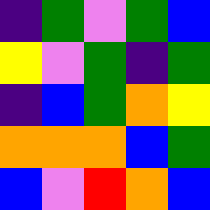[["indigo", "green", "violet", "green", "blue"], ["yellow", "violet", "green", "indigo", "green"], ["indigo", "blue", "green", "orange", "yellow"], ["orange", "orange", "orange", "blue", "green"], ["blue", "violet", "red", "orange", "blue"]]